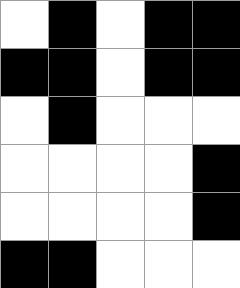[["white", "black", "white", "black", "black"], ["black", "black", "white", "black", "black"], ["white", "black", "white", "white", "white"], ["white", "white", "white", "white", "black"], ["white", "white", "white", "white", "black"], ["black", "black", "white", "white", "white"]]